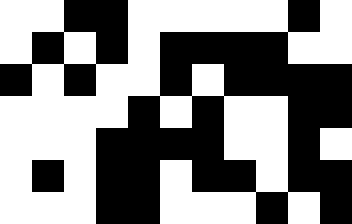[["white", "white", "black", "black", "white", "white", "white", "white", "white", "black", "white"], ["white", "black", "white", "black", "white", "black", "black", "black", "black", "white", "white"], ["black", "white", "black", "white", "white", "black", "white", "black", "black", "black", "black"], ["white", "white", "white", "white", "black", "white", "black", "white", "white", "black", "black"], ["white", "white", "white", "black", "black", "black", "black", "white", "white", "black", "white"], ["white", "black", "white", "black", "black", "white", "black", "black", "white", "black", "black"], ["white", "white", "white", "black", "black", "white", "white", "white", "black", "white", "black"]]